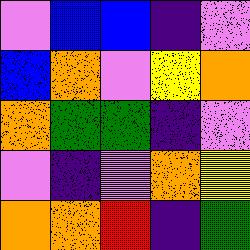[["violet", "blue", "blue", "indigo", "violet"], ["blue", "orange", "violet", "yellow", "orange"], ["orange", "green", "green", "indigo", "violet"], ["violet", "indigo", "violet", "orange", "yellow"], ["orange", "orange", "red", "indigo", "green"]]